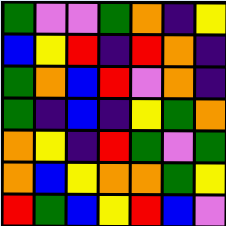[["green", "violet", "violet", "green", "orange", "indigo", "yellow"], ["blue", "yellow", "red", "indigo", "red", "orange", "indigo"], ["green", "orange", "blue", "red", "violet", "orange", "indigo"], ["green", "indigo", "blue", "indigo", "yellow", "green", "orange"], ["orange", "yellow", "indigo", "red", "green", "violet", "green"], ["orange", "blue", "yellow", "orange", "orange", "green", "yellow"], ["red", "green", "blue", "yellow", "red", "blue", "violet"]]